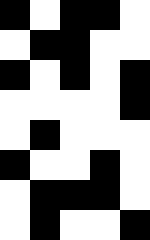[["black", "white", "black", "black", "white"], ["white", "black", "black", "white", "white"], ["black", "white", "black", "white", "black"], ["white", "white", "white", "white", "black"], ["white", "black", "white", "white", "white"], ["black", "white", "white", "black", "white"], ["white", "black", "black", "black", "white"], ["white", "black", "white", "white", "black"]]